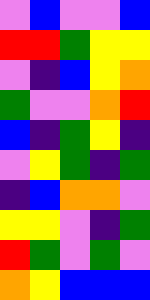[["violet", "blue", "violet", "violet", "blue"], ["red", "red", "green", "yellow", "yellow"], ["violet", "indigo", "blue", "yellow", "orange"], ["green", "violet", "violet", "orange", "red"], ["blue", "indigo", "green", "yellow", "indigo"], ["violet", "yellow", "green", "indigo", "green"], ["indigo", "blue", "orange", "orange", "violet"], ["yellow", "yellow", "violet", "indigo", "green"], ["red", "green", "violet", "green", "violet"], ["orange", "yellow", "blue", "blue", "blue"]]